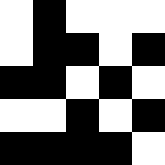[["white", "black", "white", "white", "white"], ["white", "black", "black", "white", "black"], ["black", "black", "white", "black", "white"], ["white", "white", "black", "white", "black"], ["black", "black", "black", "black", "white"]]